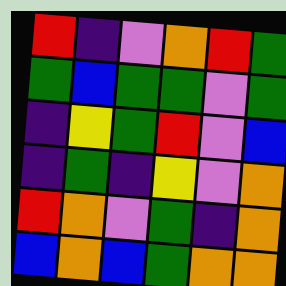[["red", "indigo", "violet", "orange", "red", "green"], ["green", "blue", "green", "green", "violet", "green"], ["indigo", "yellow", "green", "red", "violet", "blue"], ["indigo", "green", "indigo", "yellow", "violet", "orange"], ["red", "orange", "violet", "green", "indigo", "orange"], ["blue", "orange", "blue", "green", "orange", "orange"]]